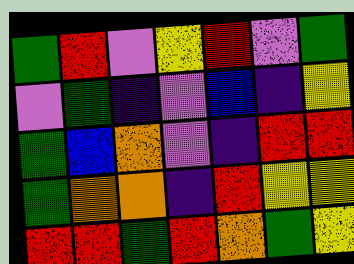[["green", "red", "violet", "yellow", "red", "violet", "green"], ["violet", "green", "indigo", "violet", "blue", "indigo", "yellow"], ["green", "blue", "orange", "violet", "indigo", "red", "red"], ["green", "orange", "orange", "indigo", "red", "yellow", "yellow"], ["red", "red", "green", "red", "orange", "green", "yellow"]]